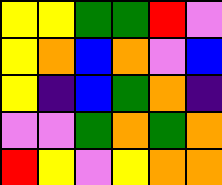[["yellow", "yellow", "green", "green", "red", "violet"], ["yellow", "orange", "blue", "orange", "violet", "blue"], ["yellow", "indigo", "blue", "green", "orange", "indigo"], ["violet", "violet", "green", "orange", "green", "orange"], ["red", "yellow", "violet", "yellow", "orange", "orange"]]